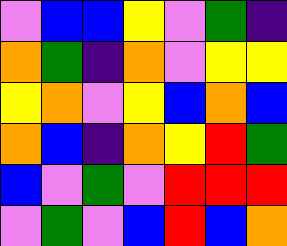[["violet", "blue", "blue", "yellow", "violet", "green", "indigo"], ["orange", "green", "indigo", "orange", "violet", "yellow", "yellow"], ["yellow", "orange", "violet", "yellow", "blue", "orange", "blue"], ["orange", "blue", "indigo", "orange", "yellow", "red", "green"], ["blue", "violet", "green", "violet", "red", "red", "red"], ["violet", "green", "violet", "blue", "red", "blue", "orange"]]